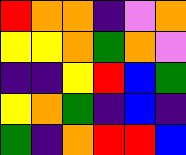[["red", "orange", "orange", "indigo", "violet", "orange"], ["yellow", "yellow", "orange", "green", "orange", "violet"], ["indigo", "indigo", "yellow", "red", "blue", "green"], ["yellow", "orange", "green", "indigo", "blue", "indigo"], ["green", "indigo", "orange", "red", "red", "blue"]]